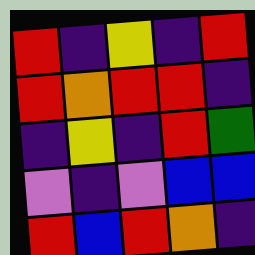[["red", "indigo", "yellow", "indigo", "red"], ["red", "orange", "red", "red", "indigo"], ["indigo", "yellow", "indigo", "red", "green"], ["violet", "indigo", "violet", "blue", "blue"], ["red", "blue", "red", "orange", "indigo"]]